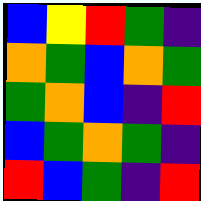[["blue", "yellow", "red", "green", "indigo"], ["orange", "green", "blue", "orange", "green"], ["green", "orange", "blue", "indigo", "red"], ["blue", "green", "orange", "green", "indigo"], ["red", "blue", "green", "indigo", "red"]]